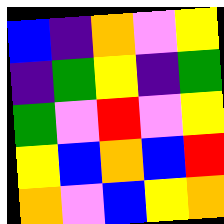[["blue", "indigo", "orange", "violet", "yellow"], ["indigo", "green", "yellow", "indigo", "green"], ["green", "violet", "red", "violet", "yellow"], ["yellow", "blue", "orange", "blue", "red"], ["orange", "violet", "blue", "yellow", "orange"]]